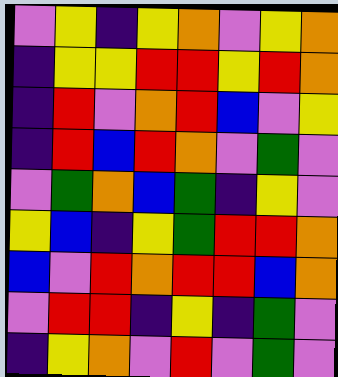[["violet", "yellow", "indigo", "yellow", "orange", "violet", "yellow", "orange"], ["indigo", "yellow", "yellow", "red", "red", "yellow", "red", "orange"], ["indigo", "red", "violet", "orange", "red", "blue", "violet", "yellow"], ["indigo", "red", "blue", "red", "orange", "violet", "green", "violet"], ["violet", "green", "orange", "blue", "green", "indigo", "yellow", "violet"], ["yellow", "blue", "indigo", "yellow", "green", "red", "red", "orange"], ["blue", "violet", "red", "orange", "red", "red", "blue", "orange"], ["violet", "red", "red", "indigo", "yellow", "indigo", "green", "violet"], ["indigo", "yellow", "orange", "violet", "red", "violet", "green", "violet"]]